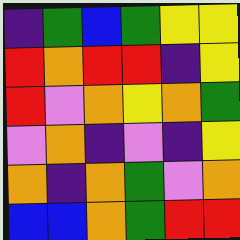[["indigo", "green", "blue", "green", "yellow", "yellow"], ["red", "orange", "red", "red", "indigo", "yellow"], ["red", "violet", "orange", "yellow", "orange", "green"], ["violet", "orange", "indigo", "violet", "indigo", "yellow"], ["orange", "indigo", "orange", "green", "violet", "orange"], ["blue", "blue", "orange", "green", "red", "red"]]